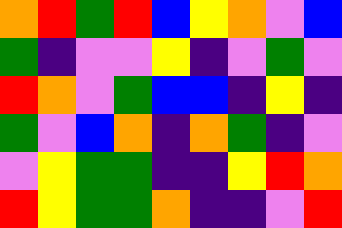[["orange", "red", "green", "red", "blue", "yellow", "orange", "violet", "blue"], ["green", "indigo", "violet", "violet", "yellow", "indigo", "violet", "green", "violet"], ["red", "orange", "violet", "green", "blue", "blue", "indigo", "yellow", "indigo"], ["green", "violet", "blue", "orange", "indigo", "orange", "green", "indigo", "violet"], ["violet", "yellow", "green", "green", "indigo", "indigo", "yellow", "red", "orange"], ["red", "yellow", "green", "green", "orange", "indigo", "indigo", "violet", "red"]]